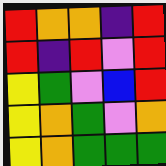[["red", "orange", "orange", "indigo", "red"], ["red", "indigo", "red", "violet", "red"], ["yellow", "green", "violet", "blue", "red"], ["yellow", "orange", "green", "violet", "orange"], ["yellow", "orange", "green", "green", "green"]]